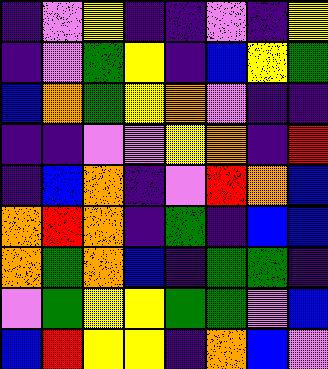[["indigo", "violet", "yellow", "indigo", "indigo", "violet", "indigo", "yellow"], ["indigo", "violet", "green", "yellow", "indigo", "blue", "yellow", "green"], ["blue", "orange", "green", "yellow", "orange", "violet", "indigo", "indigo"], ["indigo", "indigo", "violet", "violet", "yellow", "orange", "indigo", "red"], ["indigo", "blue", "orange", "indigo", "violet", "red", "orange", "blue"], ["orange", "red", "orange", "indigo", "green", "indigo", "blue", "blue"], ["orange", "green", "orange", "blue", "indigo", "green", "green", "indigo"], ["violet", "green", "yellow", "yellow", "green", "green", "violet", "blue"], ["blue", "red", "yellow", "yellow", "indigo", "orange", "blue", "violet"]]